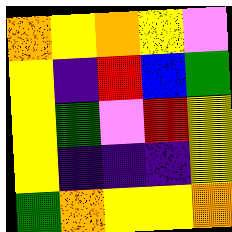[["orange", "yellow", "orange", "yellow", "violet"], ["yellow", "indigo", "red", "blue", "green"], ["yellow", "green", "violet", "red", "yellow"], ["yellow", "indigo", "indigo", "indigo", "yellow"], ["green", "orange", "yellow", "yellow", "orange"]]